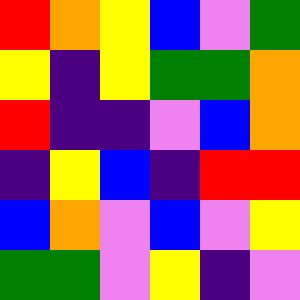[["red", "orange", "yellow", "blue", "violet", "green"], ["yellow", "indigo", "yellow", "green", "green", "orange"], ["red", "indigo", "indigo", "violet", "blue", "orange"], ["indigo", "yellow", "blue", "indigo", "red", "red"], ["blue", "orange", "violet", "blue", "violet", "yellow"], ["green", "green", "violet", "yellow", "indigo", "violet"]]